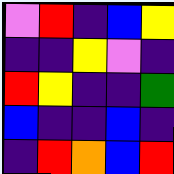[["violet", "red", "indigo", "blue", "yellow"], ["indigo", "indigo", "yellow", "violet", "indigo"], ["red", "yellow", "indigo", "indigo", "green"], ["blue", "indigo", "indigo", "blue", "indigo"], ["indigo", "red", "orange", "blue", "red"]]